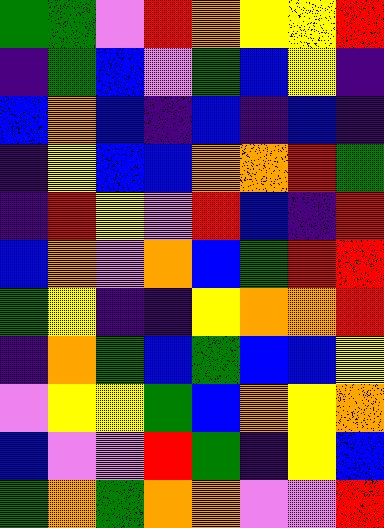[["green", "green", "violet", "red", "orange", "yellow", "yellow", "red"], ["indigo", "green", "blue", "violet", "green", "blue", "yellow", "indigo"], ["blue", "orange", "blue", "indigo", "blue", "indigo", "blue", "indigo"], ["indigo", "yellow", "blue", "blue", "orange", "orange", "red", "green"], ["indigo", "red", "yellow", "violet", "red", "blue", "indigo", "red"], ["blue", "orange", "violet", "orange", "blue", "green", "red", "red"], ["green", "yellow", "indigo", "indigo", "yellow", "orange", "orange", "red"], ["indigo", "orange", "green", "blue", "green", "blue", "blue", "yellow"], ["violet", "yellow", "yellow", "green", "blue", "orange", "yellow", "orange"], ["blue", "violet", "violet", "red", "green", "indigo", "yellow", "blue"], ["green", "orange", "green", "orange", "orange", "violet", "violet", "red"]]